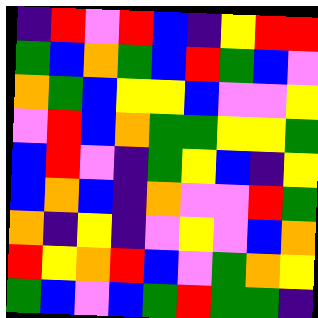[["indigo", "red", "violet", "red", "blue", "indigo", "yellow", "red", "red"], ["green", "blue", "orange", "green", "blue", "red", "green", "blue", "violet"], ["orange", "green", "blue", "yellow", "yellow", "blue", "violet", "violet", "yellow"], ["violet", "red", "blue", "orange", "green", "green", "yellow", "yellow", "green"], ["blue", "red", "violet", "indigo", "green", "yellow", "blue", "indigo", "yellow"], ["blue", "orange", "blue", "indigo", "orange", "violet", "violet", "red", "green"], ["orange", "indigo", "yellow", "indigo", "violet", "yellow", "violet", "blue", "orange"], ["red", "yellow", "orange", "red", "blue", "violet", "green", "orange", "yellow"], ["green", "blue", "violet", "blue", "green", "red", "green", "green", "indigo"]]